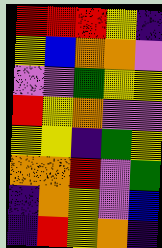[["red", "red", "red", "yellow", "indigo"], ["yellow", "blue", "orange", "orange", "violet"], ["violet", "violet", "green", "yellow", "yellow"], ["red", "yellow", "orange", "violet", "violet"], ["yellow", "yellow", "indigo", "green", "yellow"], ["orange", "orange", "red", "violet", "green"], ["indigo", "orange", "yellow", "violet", "blue"], ["indigo", "red", "yellow", "orange", "indigo"]]